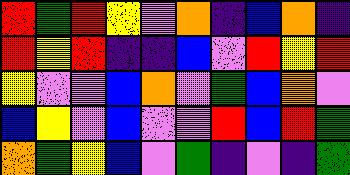[["red", "green", "red", "yellow", "violet", "orange", "indigo", "blue", "orange", "indigo"], ["red", "yellow", "red", "indigo", "indigo", "blue", "violet", "red", "yellow", "red"], ["yellow", "violet", "violet", "blue", "orange", "violet", "green", "blue", "orange", "violet"], ["blue", "yellow", "violet", "blue", "violet", "violet", "red", "blue", "red", "green"], ["orange", "green", "yellow", "blue", "violet", "green", "indigo", "violet", "indigo", "green"]]